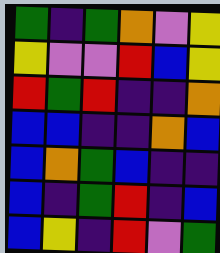[["green", "indigo", "green", "orange", "violet", "yellow"], ["yellow", "violet", "violet", "red", "blue", "yellow"], ["red", "green", "red", "indigo", "indigo", "orange"], ["blue", "blue", "indigo", "indigo", "orange", "blue"], ["blue", "orange", "green", "blue", "indigo", "indigo"], ["blue", "indigo", "green", "red", "indigo", "blue"], ["blue", "yellow", "indigo", "red", "violet", "green"]]